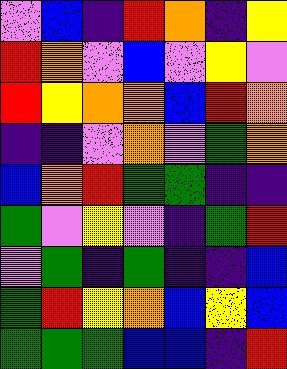[["violet", "blue", "indigo", "red", "orange", "indigo", "yellow"], ["red", "orange", "violet", "blue", "violet", "yellow", "violet"], ["red", "yellow", "orange", "orange", "blue", "red", "orange"], ["indigo", "indigo", "violet", "orange", "violet", "green", "orange"], ["blue", "orange", "red", "green", "green", "indigo", "indigo"], ["green", "violet", "yellow", "violet", "indigo", "green", "red"], ["violet", "green", "indigo", "green", "indigo", "indigo", "blue"], ["green", "red", "yellow", "orange", "blue", "yellow", "blue"], ["green", "green", "green", "blue", "blue", "indigo", "red"]]